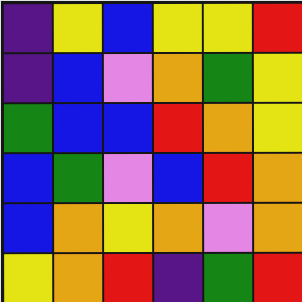[["indigo", "yellow", "blue", "yellow", "yellow", "red"], ["indigo", "blue", "violet", "orange", "green", "yellow"], ["green", "blue", "blue", "red", "orange", "yellow"], ["blue", "green", "violet", "blue", "red", "orange"], ["blue", "orange", "yellow", "orange", "violet", "orange"], ["yellow", "orange", "red", "indigo", "green", "red"]]